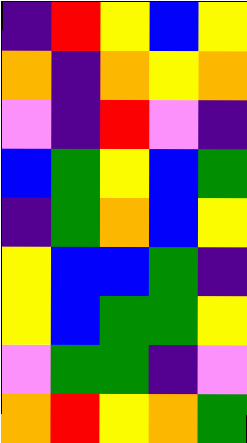[["indigo", "red", "yellow", "blue", "yellow"], ["orange", "indigo", "orange", "yellow", "orange"], ["violet", "indigo", "red", "violet", "indigo"], ["blue", "green", "yellow", "blue", "green"], ["indigo", "green", "orange", "blue", "yellow"], ["yellow", "blue", "blue", "green", "indigo"], ["yellow", "blue", "green", "green", "yellow"], ["violet", "green", "green", "indigo", "violet"], ["orange", "red", "yellow", "orange", "green"]]